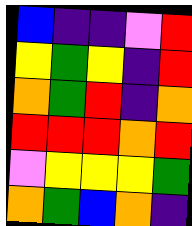[["blue", "indigo", "indigo", "violet", "red"], ["yellow", "green", "yellow", "indigo", "red"], ["orange", "green", "red", "indigo", "orange"], ["red", "red", "red", "orange", "red"], ["violet", "yellow", "yellow", "yellow", "green"], ["orange", "green", "blue", "orange", "indigo"]]